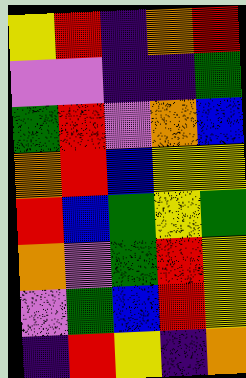[["yellow", "red", "indigo", "orange", "red"], ["violet", "violet", "indigo", "indigo", "green"], ["green", "red", "violet", "orange", "blue"], ["orange", "red", "blue", "yellow", "yellow"], ["red", "blue", "green", "yellow", "green"], ["orange", "violet", "green", "red", "yellow"], ["violet", "green", "blue", "red", "yellow"], ["indigo", "red", "yellow", "indigo", "orange"]]